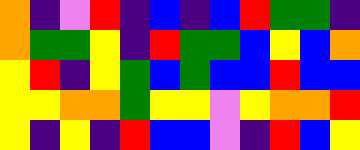[["orange", "indigo", "violet", "red", "indigo", "blue", "indigo", "blue", "red", "green", "green", "indigo"], ["orange", "green", "green", "yellow", "indigo", "red", "green", "green", "blue", "yellow", "blue", "orange"], ["yellow", "red", "indigo", "yellow", "green", "blue", "green", "blue", "blue", "red", "blue", "blue"], ["yellow", "yellow", "orange", "orange", "green", "yellow", "yellow", "violet", "yellow", "orange", "orange", "red"], ["yellow", "indigo", "yellow", "indigo", "red", "blue", "blue", "violet", "indigo", "red", "blue", "yellow"]]